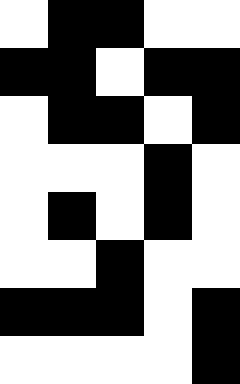[["white", "black", "black", "white", "white"], ["black", "black", "white", "black", "black"], ["white", "black", "black", "white", "black"], ["white", "white", "white", "black", "white"], ["white", "black", "white", "black", "white"], ["white", "white", "black", "white", "white"], ["black", "black", "black", "white", "black"], ["white", "white", "white", "white", "black"]]